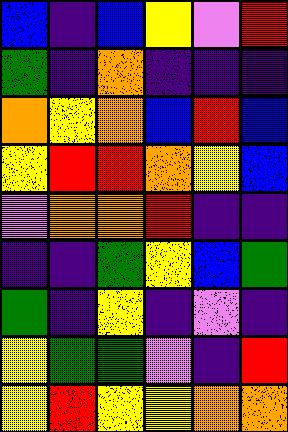[["blue", "indigo", "blue", "yellow", "violet", "red"], ["green", "indigo", "orange", "indigo", "indigo", "indigo"], ["orange", "yellow", "orange", "blue", "red", "blue"], ["yellow", "red", "red", "orange", "yellow", "blue"], ["violet", "orange", "orange", "red", "indigo", "indigo"], ["indigo", "indigo", "green", "yellow", "blue", "green"], ["green", "indigo", "yellow", "indigo", "violet", "indigo"], ["yellow", "green", "green", "violet", "indigo", "red"], ["yellow", "red", "yellow", "yellow", "orange", "orange"]]